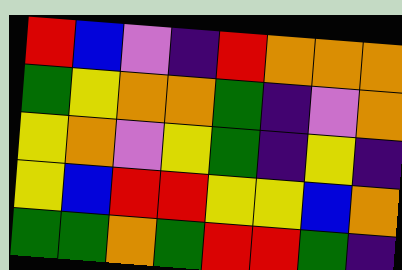[["red", "blue", "violet", "indigo", "red", "orange", "orange", "orange"], ["green", "yellow", "orange", "orange", "green", "indigo", "violet", "orange"], ["yellow", "orange", "violet", "yellow", "green", "indigo", "yellow", "indigo"], ["yellow", "blue", "red", "red", "yellow", "yellow", "blue", "orange"], ["green", "green", "orange", "green", "red", "red", "green", "indigo"]]